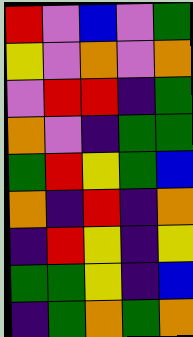[["red", "violet", "blue", "violet", "green"], ["yellow", "violet", "orange", "violet", "orange"], ["violet", "red", "red", "indigo", "green"], ["orange", "violet", "indigo", "green", "green"], ["green", "red", "yellow", "green", "blue"], ["orange", "indigo", "red", "indigo", "orange"], ["indigo", "red", "yellow", "indigo", "yellow"], ["green", "green", "yellow", "indigo", "blue"], ["indigo", "green", "orange", "green", "orange"]]